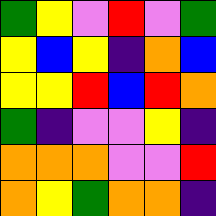[["green", "yellow", "violet", "red", "violet", "green"], ["yellow", "blue", "yellow", "indigo", "orange", "blue"], ["yellow", "yellow", "red", "blue", "red", "orange"], ["green", "indigo", "violet", "violet", "yellow", "indigo"], ["orange", "orange", "orange", "violet", "violet", "red"], ["orange", "yellow", "green", "orange", "orange", "indigo"]]